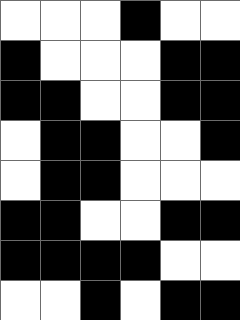[["white", "white", "white", "black", "white", "white"], ["black", "white", "white", "white", "black", "black"], ["black", "black", "white", "white", "black", "black"], ["white", "black", "black", "white", "white", "black"], ["white", "black", "black", "white", "white", "white"], ["black", "black", "white", "white", "black", "black"], ["black", "black", "black", "black", "white", "white"], ["white", "white", "black", "white", "black", "black"]]